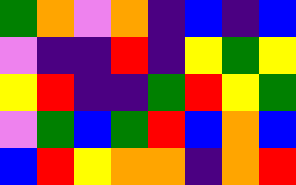[["green", "orange", "violet", "orange", "indigo", "blue", "indigo", "blue"], ["violet", "indigo", "indigo", "red", "indigo", "yellow", "green", "yellow"], ["yellow", "red", "indigo", "indigo", "green", "red", "yellow", "green"], ["violet", "green", "blue", "green", "red", "blue", "orange", "blue"], ["blue", "red", "yellow", "orange", "orange", "indigo", "orange", "red"]]